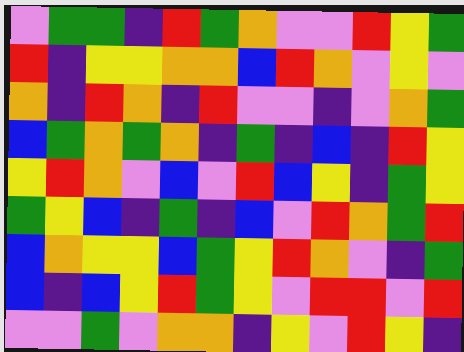[["violet", "green", "green", "indigo", "red", "green", "orange", "violet", "violet", "red", "yellow", "green"], ["red", "indigo", "yellow", "yellow", "orange", "orange", "blue", "red", "orange", "violet", "yellow", "violet"], ["orange", "indigo", "red", "orange", "indigo", "red", "violet", "violet", "indigo", "violet", "orange", "green"], ["blue", "green", "orange", "green", "orange", "indigo", "green", "indigo", "blue", "indigo", "red", "yellow"], ["yellow", "red", "orange", "violet", "blue", "violet", "red", "blue", "yellow", "indigo", "green", "yellow"], ["green", "yellow", "blue", "indigo", "green", "indigo", "blue", "violet", "red", "orange", "green", "red"], ["blue", "orange", "yellow", "yellow", "blue", "green", "yellow", "red", "orange", "violet", "indigo", "green"], ["blue", "indigo", "blue", "yellow", "red", "green", "yellow", "violet", "red", "red", "violet", "red"], ["violet", "violet", "green", "violet", "orange", "orange", "indigo", "yellow", "violet", "red", "yellow", "indigo"]]